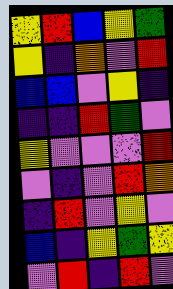[["yellow", "red", "blue", "yellow", "green"], ["yellow", "indigo", "orange", "violet", "red"], ["blue", "blue", "violet", "yellow", "indigo"], ["indigo", "indigo", "red", "green", "violet"], ["yellow", "violet", "violet", "violet", "red"], ["violet", "indigo", "violet", "red", "orange"], ["indigo", "red", "violet", "yellow", "violet"], ["blue", "indigo", "yellow", "green", "yellow"], ["violet", "red", "indigo", "red", "violet"]]